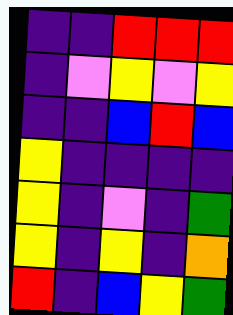[["indigo", "indigo", "red", "red", "red"], ["indigo", "violet", "yellow", "violet", "yellow"], ["indigo", "indigo", "blue", "red", "blue"], ["yellow", "indigo", "indigo", "indigo", "indigo"], ["yellow", "indigo", "violet", "indigo", "green"], ["yellow", "indigo", "yellow", "indigo", "orange"], ["red", "indigo", "blue", "yellow", "green"]]